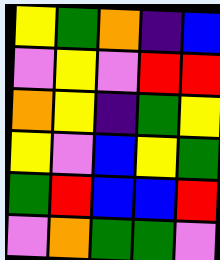[["yellow", "green", "orange", "indigo", "blue"], ["violet", "yellow", "violet", "red", "red"], ["orange", "yellow", "indigo", "green", "yellow"], ["yellow", "violet", "blue", "yellow", "green"], ["green", "red", "blue", "blue", "red"], ["violet", "orange", "green", "green", "violet"]]